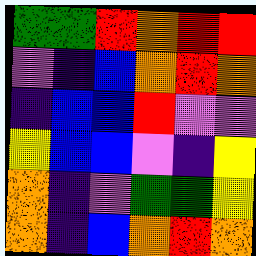[["green", "green", "red", "orange", "red", "red"], ["violet", "indigo", "blue", "orange", "red", "orange"], ["indigo", "blue", "blue", "red", "violet", "violet"], ["yellow", "blue", "blue", "violet", "indigo", "yellow"], ["orange", "indigo", "violet", "green", "green", "yellow"], ["orange", "indigo", "blue", "orange", "red", "orange"]]